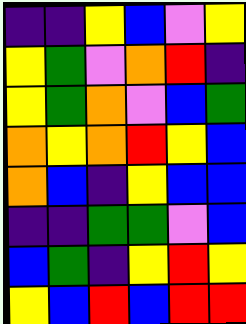[["indigo", "indigo", "yellow", "blue", "violet", "yellow"], ["yellow", "green", "violet", "orange", "red", "indigo"], ["yellow", "green", "orange", "violet", "blue", "green"], ["orange", "yellow", "orange", "red", "yellow", "blue"], ["orange", "blue", "indigo", "yellow", "blue", "blue"], ["indigo", "indigo", "green", "green", "violet", "blue"], ["blue", "green", "indigo", "yellow", "red", "yellow"], ["yellow", "blue", "red", "blue", "red", "red"]]